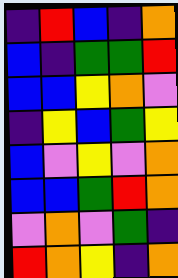[["indigo", "red", "blue", "indigo", "orange"], ["blue", "indigo", "green", "green", "red"], ["blue", "blue", "yellow", "orange", "violet"], ["indigo", "yellow", "blue", "green", "yellow"], ["blue", "violet", "yellow", "violet", "orange"], ["blue", "blue", "green", "red", "orange"], ["violet", "orange", "violet", "green", "indigo"], ["red", "orange", "yellow", "indigo", "orange"]]